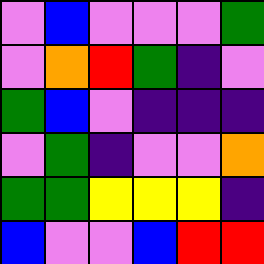[["violet", "blue", "violet", "violet", "violet", "green"], ["violet", "orange", "red", "green", "indigo", "violet"], ["green", "blue", "violet", "indigo", "indigo", "indigo"], ["violet", "green", "indigo", "violet", "violet", "orange"], ["green", "green", "yellow", "yellow", "yellow", "indigo"], ["blue", "violet", "violet", "blue", "red", "red"]]